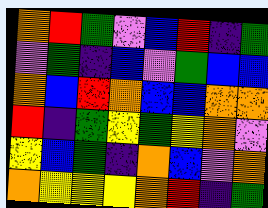[["orange", "red", "green", "violet", "blue", "red", "indigo", "green"], ["violet", "green", "indigo", "blue", "violet", "green", "blue", "blue"], ["orange", "blue", "red", "orange", "blue", "blue", "orange", "orange"], ["red", "indigo", "green", "yellow", "green", "yellow", "orange", "violet"], ["yellow", "blue", "green", "indigo", "orange", "blue", "violet", "orange"], ["orange", "yellow", "yellow", "yellow", "orange", "red", "indigo", "green"]]